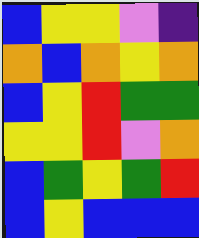[["blue", "yellow", "yellow", "violet", "indigo"], ["orange", "blue", "orange", "yellow", "orange"], ["blue", "yellow", "red", "green", "green"], ["yellow", "yellow", "red", "violet", "orange"], ["blue", "green", "yellow", "green", "red"], ["blue", "yellow", "blue", "blue", "blue"]]